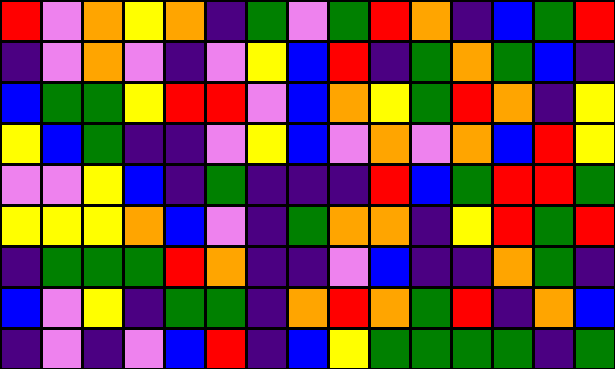[["red", "violet", "orange", "yellow", "orange", "indigo", "green", "violet", "green", "red", "orange", "indigo", "blue", "green", "red"], ["indigo", "violet", "orange", "violet", "indigo", "violet", "yellow", "blue", "red", "indigo", "green", "orange", "green", "blue", "indigo"], ["blue", "green", "green", "yellow", "red", "red", "violet", "blue", "orange", "yellow", "green", "red", "orange", "indigo", "yellow"], ["yellow", "blue", "green", "indigo", "indigo", "violet", "yellow", "blue", "violet", "orange", "violet", "orange", "blue", "red", "yellow"], ["violet", "violet", "yellow", "blue", "indigo", "green", "indigo", "indigo", "indigo", "red", "blue", "green", "red", "red", "green"], ["yellow", "yellow", "yellow", "orange", "blue", "violet", "indigo", "green", "orange", "orange", "indigo", "yellow", "red", "green", "red"], ["indigo", "green", "green", "green", "red", "orange", "indigo", "indigo", "violet", "blue", "indigo", "indigo", "orange", "green", "indigo"], ["blue", "violet", "yellow", "indigo", "green", "green", "indigo", "orange", "red", "orange", "green", "red", "indigo", "orange", "blue"], ["indigo", "violet", "indigo", "violet", "blue", "red", "indigo", "blue", "yellow", "green", "green", "green", "green", "indigo", "green"]]